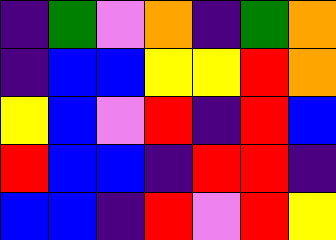[["indigo", "green", "violet", "orange", "indigo", "green", "orange"], ["indigo", "blue", "blue", "yellow", "yellow", "red", "orange"], ["yellow", "blue", "violet", "red", "indigo", "red", "blue"], ["red", "blue", "blue", "indigo", "red", "red", "indigo"], ["blue", "blue", "indigo", "red", "violet", "red", "yellow"]]